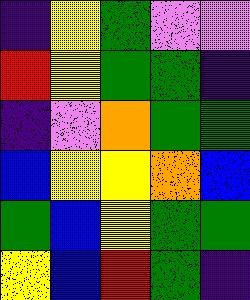[["indigo", "yellow", "green", "violet", "violet"], ["red", "yellow", "green", "green", "indigo"], ["indigo", "violet", "orange", "green", "green"], ["blue", "yellow", "yellow", "orange", "blue"], ["green", "blue", "yellow", "green", "green"], ["yellow", "blue", "red", "green", "indigo"]]